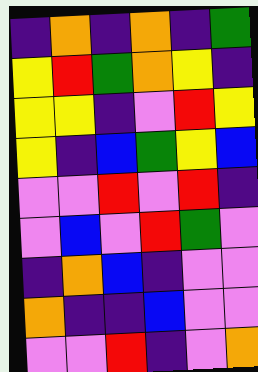[["indigo", "orange", "indigo", "orange", "indigo", "green"], ["yellow", "red", "green", "orange", "yellow", "indigo"], ["yellow", "yellow", "indigo", "violet", "red", "yellow"], ["yellow", "indigo", "blue", "green", "yellow", "blue"], ["violet", "violet", "red", "violet", "red", "indigo"], ["violet", "blue", "violet", "red", "green", "violet"], ["indigo", "orange", "blue", "indigo", "violet", "violet"], ["orange", "indigo", "indigo", "blue", "violet", "violet"], ["violet", "violet", "red", "indigo", "violet", "orange"]]